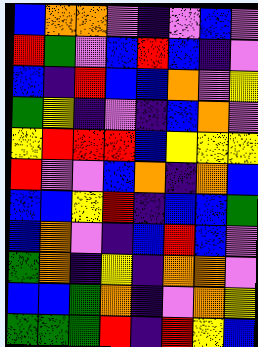[["blue", "orange", "orange", "violet", "indigo", "violet", "blue", "violet"], ["red", "green", "violet", "blue", "red", "blue", "indigo", "violet"], ["blue", "indigo", "red", "blue", "blue", "orange", "violet", "yellow"], ["green", "yellow", "indigo", "violet", "indigo", "blue", "orange", "violet"], ["yellow", "red", "red", "red", "blue", "yellow", "yellow", "yellow"], ["red", "violet", "violet", "blue", "orange", "indigo", "orange", "blue"], ["blue", "blue", "yellow", "red", "indigo", "blue", "blue", "green"], ["blue", "orange", "violet", "indigo", "blue", "red", "blue", "violet"], ["green", "orange", "indigo", "yellow", "indigo", "orange", "orange", "violet"], ["blue", "blue", "green", "orange", "indigo", "violet", "orange", "yellow"], ["green", "green", "green", "red", "indigo", "red", "yellow", "blue"]]